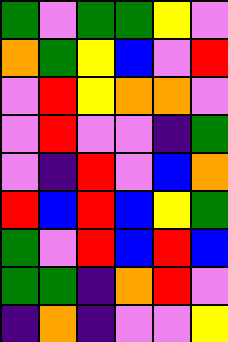[["green", "violet", "green", "green", "yellow", "violet"], ["orange", "green", "yellow", "blue", "violet", "red"], ["violet", "red", "yellow", "orange", "orange", "violet"], ["violet", "red", "violet", "violet", "indigo", "green"], ["violet", "indigo", "red", "violet", "blue", "orange"], ["red", "blue", "red", "blue", "yellow", "green"], ["green", "violet", "red", "blue", "red", "blue"], ["green", "green", "indigo", "orange", "red", "violet"], ["indigo", "orange", "indigo", "violet", "violet", "yellow"]]